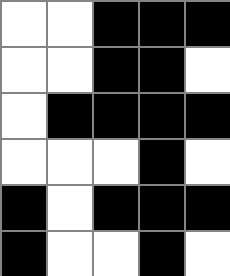[["white", "white", "black", "black", "black"], ["white", "white", "black", "black", "white"], ["white", "black", "black", "black", "black"], ["white", "white", "white", "black", "white"], ["black", "white", "black", "black", "black"], ["black", "white", "white", "black", "white"]]